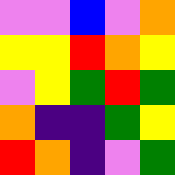[["violet", "violet", "blue", "violet", "orange"], ["yellow", "yellow", "red", "orange", "yellow"], ["violet", "yellow", "green", "red", "green"], ["orange", "indigo", "indigo", "green", "yellow"], ["red", "orange", "indigo", "violet", "green"]]